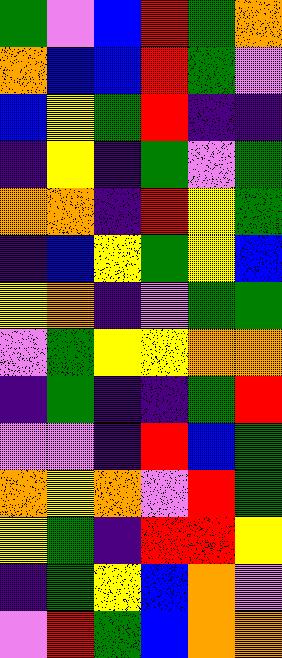[["green", "violet", "blue", "red", "green", "orange"], ["orange", "blue", "blue", "red", "green", "violet"], ["blue", "yellow", "green", "red", "indigo", "indigo"], ["indigo", "yellow", "indigo", "green", "violet", "green"], ["orange", "orange", "indigo", "red", "yellow", "green"], ["indigo", "blue", "yellow", "green", "yellow", "blue"], ["yellow", "orange", "indigo", "violet", "green", "green"], ["violet", "green", "yellow", "yellow", "orange", "orange"], ["indigo", "green", "indigo", "indigo", "green", "red"], ["violet", "violet", "indigo", "red", "blue", "green"], ["orange", "yellow", "orange", "violet", "red", "green"], ["yellow", "green", "indigo", "red", "red", "yellow"], ["indigo", "green", "yellow", "blue", "orange", "violet"], ["violet", "red", "green", "blue", "orange", "orange"]]